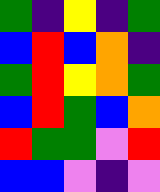[["green", "indigo", "yellow", "indigo", "green"], ["blue", "red", "blue", "orange", "indigo"], ["green", "red", "yellow", "orange", "green"], ["blue", "red", "green", "blue", "orange"], ["red", "green", "green", "violet", "red"], ["blue", "blue", "violet", "indigo", "violet"]]